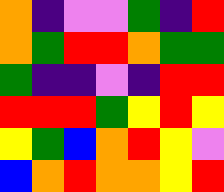[["orange", "indigo", "violet", "violet", "green", "indigo", "red"], ["orange", "green", "red", "red", "orange", "green", "green"], ["green", "indigo", "indigo", "violet", "indigo", "red", "red"], ["red", "red", "red", "green", "yellow", "red", "yellow"], ["yellow", "green", "blue", "orange", "red", "yellow", "violet"], ["blue", "orange", "red", "orange", "orange", "yellow", "red"]]